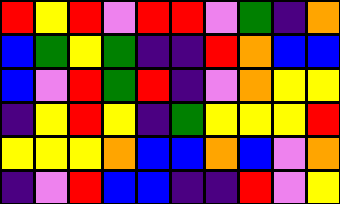[["red", "yellow", "red", "violet", "red", "red", "violet", "green", "indigo", "orange"], ["blue", "green", "yellow", "green", "indigo", "indigo", "red", "orange", "blue", "blue"], ["blue", "violet", "red", "green", "red", "indigo", "violet", "orange", "yellow", "yellow"], ["indigo", "yellow", "red", "yellow", "indigo", "green", "yellow", "yellow", "yellow", "red"], ["yellow", "yellow", "yellow", "orange", "blue", "blue", "orange", "blue", "violet", "orange"], ["indigo", "violet", "red", "blue", "blue", "indigo", "indigo", "red", "violet", "yellow"]]